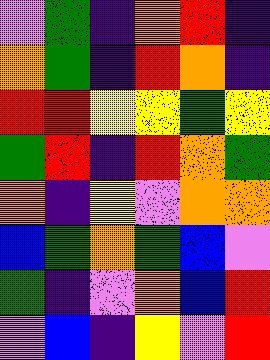[["violet", "green", "indigo", "orange", "red", "indigo"], ["orange", "green", "indigo", "red", "orange", "indigo"], ["red", "red", "yellow", "yellow", "green", "yellow"], ["green", "red", "indigo", "red", "orange", "green"], ["orange", "indigo", "yellow", "violet", "orange", "orange"], ["blue", "green", "orange", "green", "blue", "violet"], ["green", "indigo", "violet", "orange", "blue", "red"], ["violet", "blue", "indigo", "yellow", "violet", "red"]]